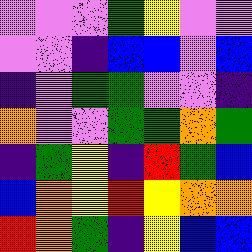[["violet", "violet", "violet", "green", "yellow", "violet", "violet"], ["violet", "violet", "indigo", "blue", "blue", "violet", "blue"], ["indigo", "violet", "green", "green", "violet", "violet", "indigo"], ["orange", "violet", "violet", "green", "green", "orange", "green"], ["indigo", "green", "yellow", "indigo", "red", "green", "blue"], ["blue", "orange", "yellow", "red", "yellow", "orange", "orange"], ["red", "orange", "green", "indigo", "yellow", "blue", "blue"]]